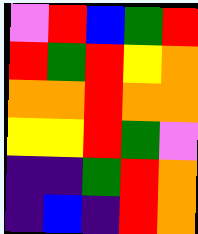[["violet", "red", "blue", "green", "red"], ["red", "green", "red", "yellow", "orange"], ["orange", "orange", "red", "orange", "orange"], ["yellow", "yellow", "red", "green", "violet"], ["indigo", "indigo", "green", "red", "orange"], ["indigo", "blue", "indigo", "red", "orange"]]